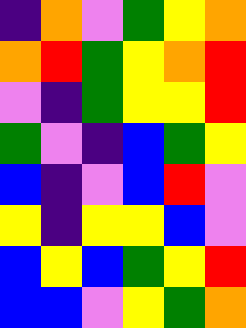[["indigo", "orange", "violet", "green", "yellow", "orange"], ["orange", "red", "green", "yellow", "orange", "red"], ["violet", "indigo", "green", "yellow", "yellow", "red"], ["green", "violet", "indigo", "blue", "green", "yellow"], ["blue", "indigo", "violet", "blue", "red", "violet"], ["yellow", "indigo", "yellow", "yellow", "blue", "violet"], ["blue", "yellow", "blue", "green", "yellow", "red"], ["blue", "blue", "violet", "yellow", "green", "orange"]]